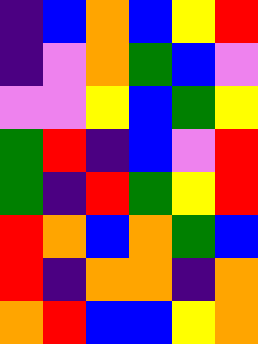[["indigo", "blue", "orange", "blue", "yellow", "red"], ["indigo", "violet", "orange", "green", "blue", "violet"], ["violet", "violet", "yellow", "blue", "green", "yellow"], ["green", "red", "indigo", "blue", "violet", "red"], ["green", "indigo", "red", "green", "yellow", "red"], ["red", "orange", "blue", "orange", "green", "blue"], ["red", "indigo", "orange", "orange", "indigo", "orange"], ["orange", "red", "blue", "blue", "yellow", "orange"]]